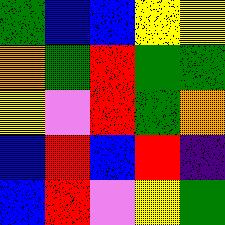[["green", "blue", "blue", "yellow", "yellow"], ["orange", "green", "red", "green", "green"], ["yellow", "violet", "red", "green", "orange"], ["blue", "red", "blue", "red", "indigo"], ["blue", "red", "violet", "yellow", "green"]]